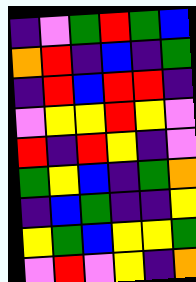[["indigo", "violet", "green", "red", "green", "blue"], ["orange", "red", "indigo", "blue", "indigo", "green"], ["indigo", "red", "blue", "red", "red", "indigo"], ["violet", "yellow", "yellow", "red", "yellow", "violet"], ["red", "indigo", "red", "yellow", "indigo", "violet"], ["green", "yellow", "blue", "indigo", "green", "orange"], ["indigo", "blue", "green", "indigo", "indigo", "yellow"], ["yellow", "green", "blue", "yellow", "yellow", "green"], ["violet", "red", "violet", "yellow", "indigo", "orange"]]